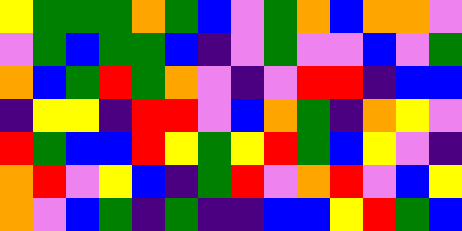[["yellow", "green", "green", "green", "orange", "green", "blue", "violet", "green", "orange", "blue", "orange", "orange", "violet"], ["violet", "green", "blue", "green", "green", "blue", "indigo", "violet", "green", "violet", "violet", "blue", "violet", "green"], ["orange", "blue", "green", "red", "green", "orange", "violet", "indigo", "violet", "red", "red", "indigo", "blue", "blue"], ["indigo", "yellow", "yellow", "indigo", "red", "red", "violet", "blue", "orange", "green", "indigo", "orange", "yellow", "violet"], ["red", "green", "blue", "blue", "red", "yellow", "green", "yellow", "red", "green", "blue", "yellow", "violet", "indigo"], ["orange", "red", "violet", "yellow", "blue", "indigo", "green", "red", "violet", "orange", "red", "violet", "blue", "yellow"], ["orange", "violet", "blue", "green", "indigo", "green", "indigo", "indigo", "blue", "blue", "yellow", "red", "green", "blue"]]